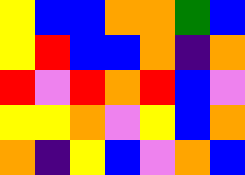[["yellow", "blue", "blue", "orange", "orange", "green", "blue"], ["yellow", "red", "blue", "blue", "orange", "indigo", "orange"], ["red", "violet", "red", "orange", "red", "blue", "violet"], ["yellow", "yellow", "orange", "violet", "yellow", "blue", "orange"], ["orange", "indigo", "yellow", "blue", "violet", "orange", "blue"]]